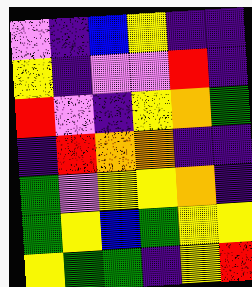[["violet", "indigo", "blue", "yellow", "indigo", "indigo"], ["yellow", "indigo", "violet", "violet", "red", "indigo"], ["red", "violet", "indigo", "yellow", "orange", "green"], ["indigo", "red", "orange", "orange", "indigo", "indigo"], ["green", "violet", "yellow", "yellow", "orange", "indigo"], ["green", "yellow", "blue", "green", "yellow", "yellow"], ["yellow", "green", "green", "indigo", "yellow", "red"]]